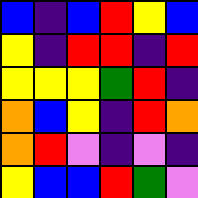[["blue", "indigo", "blue", "red", "yellow", "blue"], ["yellow", "indigo", "red", "red", "indigo", "red"], ["yellow", "yellow", "yellow", "green", "red", "indigo"], ["orange", "blue", "yellow", "indigo", "red", "orange"], ["orange", "red", "violet", "indigo", "violet", "indigo"], ["yellow", "blue", "blue", "red", "green", "violet"]]